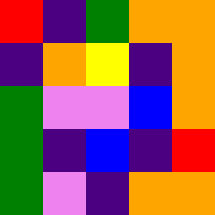[["red", "indigo", "green", "orange", "orange"], ["indigo", "orange", "yellow", "indigo", "orange"], ["green", "violet", "violet", "blue", "orange"], ["green", "indigo", "blue", "indigo", "red"], ["green", "violet", "indigo", "orange", "orange"]]